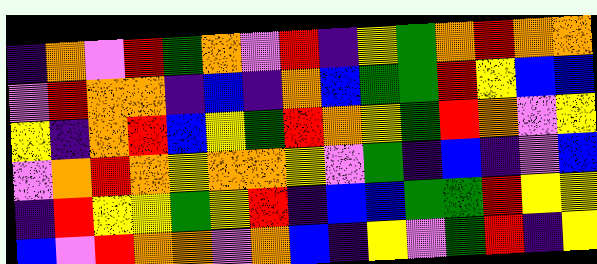[["indigo", "orange", "violet", "red", "green", "orange", "violet", "red", "indigo", "yellow", "green", "orange", "red", "orange", "orange"], ["violet", "red", "orange", "orange", "indigo", "blue", "indigo", "orange", "blue", "green", "green", "red", "yellow", "blue", "blue"], ["yellow", "indigo", "orange", "red", "blue", "yellow", "green", "red", "orange", "yellow", "green", "red", "orange", "violet", "yellow"], ["violet", "orange", "red", "orange", "yellow", "orange", "orange", "yellow", "violet", "green", "indigo", "blue", "indigo", "violet", "blue"], ["indigo", "red", "yellow", "yellow", "green", "yellow", "red", "indigo", "blue", "blue", "green", "green", "red", "yellow", "yellow"], ["blue", "violet", "red", "orange", "orange", "violet", "orange", "blue", "indigo", "yellow", "violet", "green", "red", "indigo", "yellow"]]